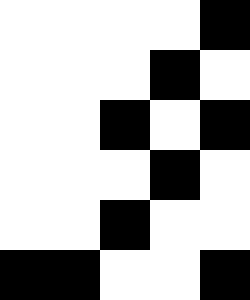[["white", "white", "white", "white", "black"], ["white", "white", "white", "black", "white"], ["white", "white", "black", "white", "black"], ["white", "white", "white", "black", "white"], ["white", "white", "black", "white", "white"], ["black", "black", "white", "white", "black"]]